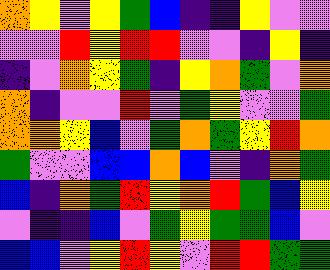[["orange", "yellow", "violet", "yellow", "green", "blue", "indigo", "indigo", "yellow", "violet", "violet"], ["violet", "violet", "red", "yellow", "red", "red", "violet", "violet", "indigo", "yellow", "indigo"], ["indigo", "violet", "orange", "yellow", "green", "indigo", "yellow", "orange", "green", "violet", "orange"], ["orange", "indigo", "violet", "violet", "red", "violet", "green", "yellow", "violet", "violet", "green"], ["orange", "orange", "yellow", "blue", "violet", "green", "orange", "green", "yellow", "red", "orange"], ["green", "violet", "violet", "blue", "blue", "orange", "blue", "violet", "indigo", "orange", "green"], ["blue", "indigo", "orange", "green", "red", "yellow", "orange", "red", "green", "blue", "yellow"], ["violet", "indigo", "indigo", "blue", "violet", "green", "yellow", "green", "green", "blue", "violet"], ["blue", "blue", "violet", "yellow", "red", "yellow", "violet", "red", "red", "green", "green"]]